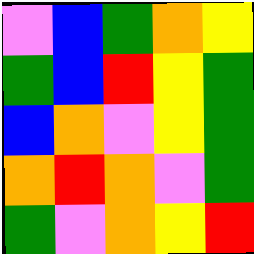[["violet", "blue", "green", "orange", "yellow"], ["green", "blue", "red", "yellow", "green"], ["blue", "orange", "violet", "yellow", "green"], ["orange", "red", "orange", "violet", "green"], ["green", "violet", "orange", "yellow", "red"]]